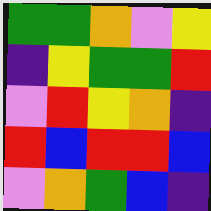[["green", "green", "orange", "violet", "yellow"], ["indigo", "yellow", "green", "green", "red"], ["violet", "red", "yellow", "orange", "indigo"], ["red", "blue", "red", "red", "blue"], ["violet", "orange", "green", "blue", "indigo"]]